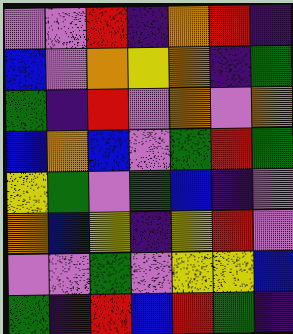[["violet", "violet", "red", "indigo", "orange", "red", "indigo"], ["blue", "violet", "orange", "yellow", "orange", "indigo", "green"], ["green", "indigo", "red", "violet", "orange", "violet", "orange"], ["blue", "orange", "blue", "violet", "green", "red", "green"], ["yellow", "green", "violet", "green", "blue", "indigo", "violet"], ["orange", "blue", "yellow", "indigo", "yellow", "red", "violet"], ["violet", "violet", "green", "violet", "yellow", "yellow", "blue"], ["green", "indigo", "red", "blue", "red", "green", "indigo"]]